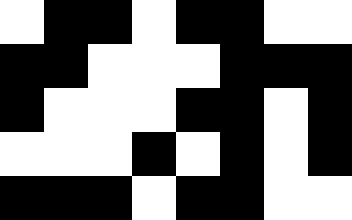[["white", "black", "black", "white", "black", "black", "white", "white"], ["black", "black", "white", "white", "white", "black", "black", "black"], ["black", "white", "white", "white", "black", "black", "white", "black"], ["white", "white", "white", "black", "white", "black", "white", "black"], ["black", "black", "black", "white", "black", "black", "white", "white"]]